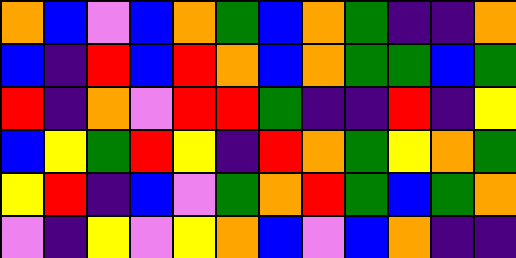[["orange", "blue", "violet", "blue", "orange", "green", "blue", "orange", "green", "indigo", "indigo", "orange"], ["blue", "indigo", "red", "blue", "red", "orange", "blue", "orange", "green", "green", "blue", "green"], ["red", "indigo", "orange", "violet", "red", "red", "green", "indigo", "indigo", "red", "indigo", "yellow"], ["blue", "yellow", "green", "red", "yellow", "indigo", "red", "orange", "green", "yellow", "orange", "green"], ["yellow", "red", "indigo", "blue", "violet", "green", "orange", "red", "green", "blue", "green", "orange"], ["violet", "indigo", "yellow", "violet", "yellow", "orange", "blue", "violet", "blue", "orange", "indigo", "indigo"]]